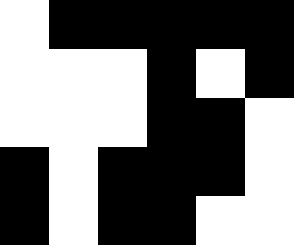[["white", "black", "black", "black", "black", "black"], ["white", "white", "white", "black", "white", "black"], ["white", "white", "white", "black", "black", "white"], ["black", "white", "black", "black", "black", "white"], ["black", "white", "black", "black", "white", "white"]]